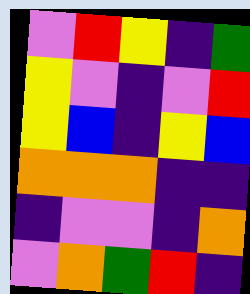[["violet", "red", "yellow", "indigo", "green"], ["yellow", "violet", "indigo", "violet", "red"], ["yellow", "blue", "indigo", "yellow", "blue"], ["orange", "orange", "orange", "indigo", "indigo"], ["indigo", "violet", "violet", "indigo", "orange"], ["violet", "orange", "green", "red", "indigo"]]